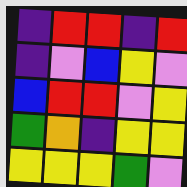[["indigo", "red", "red", "indigo", "red"], ["indigo", "violet", "blue", "yellow", "violet"], ["blue", "red", "red", "violet", "yellow"], ["green", "orange", "indigo", "yellow", "yellow"], ["yellow", "yellow", "yellow", "green", "violet"]]